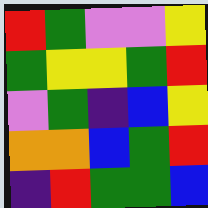[["red", "green", "violet", "violet", "yellow"], ["green", "yellow", "yellow", "green", "red"], ["violet", "green", "indigo", "blue", "yellow"], ["orange", "orange", "blue", "green", "red"], ["indigo", "red", "green", "green", "blue"]]